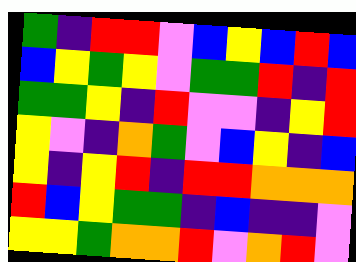[["green", "indigo", "red", "red", "violet", "blue", "yellow", "blue", "red", "blue"], ["blue", "yellow", "green", "yellow", "violet", "green", "green", "red", "indigo", "red"], ["green", "green", "yellow", "indigo", "red", "violet", "violet", "indigo", "yellow", "red"], ["yellow", "violet", "indigo", "orange", "green", "violet", "blue", "yellow", "indigo", "blue"], ["yellow", "indigo", "yellow", "red", "indigo", "red", "red", "orange", "orange", "orange"], ["red", "blue", "yellow", "green", "green", "indigo", "blue", "indigo", "indigo", "violet"], ["yellow", "yellow", "green", "orange", "orange", "red", "violet", "orange", "red", "violet"]]